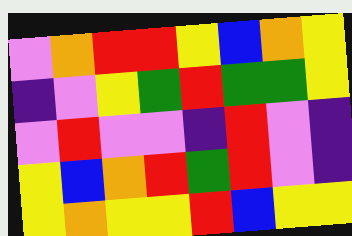[["violet", "orange", "red", "red", "yellow", "blue", "orange", "yellow"], ["indigo", "violet", "yellow", "green", "red", "green", "green", "yellow"], ["violet", "red", "violet", "violet", "indigo", "red", "violet", "indigo"], ["yellow", "blue", "orange", "red", "green", "red", "violet", "indigo"], ["yellow", "orange", "yellow", "yellow", "red", "blue", "yellow", "yellow"]]